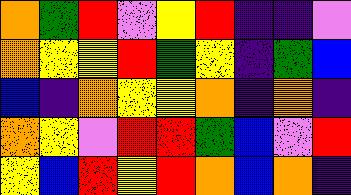[["orange", "green", "red", "violet", "yellow", "red", "indigo", "indigo", "violet"], ["orange", "yellow", "yellow", "red", "green", "yellow", "indigo", "green", "blue"], ["blue", "indigo", "orange", "yellow", "yellow", "orange", "indigo", "orange", "indigo"], ["orange", "yellow", "violet", "red", "red", "green", "blue", "violet", "red"], ["yellow", "blue", "red", "yellow", "red", "orange", "blue", "orange", "indigo"]]